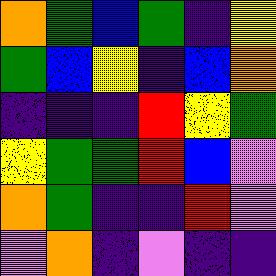[["orange", "green", "blue", "green", "indigo", "yellow"], ["green", "blue", "yellow", "indigo", "blue", "orange"], ["indigo", "indigo", "indigo", "red", "yellow", "green"], ["yellow", "green", "green", "red", "blue", "violet"], ["orange", "green", "indigo", "indigo", "red", "violet"], ["violet", "orange", "indigo", "violet", "indigo", "indigo"]]